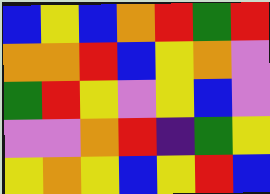[["blue", "yellow", "blue", "orange", "red", "green", "red"], ["orange", "orange", "red", "blue", "yellow", "orange", "violet"], ["green", "red", "yellow", "violet", "yellow", "blue", "violet"], ["violet", "violet", "orange", "red", "indigo", "green", "yellow"], ["yellow", "orange", "yellow", "blue", "yellow", "red", "blue"]]